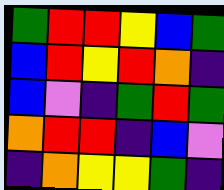[["green", "red", "red", "yellow", "blue", "green"], ["blue", "red", "yellow", "red", "orange", "indigo"], ["blue", "violet", "indigo", "green", "red", "green"], ["orange", "red", "red", "indigo", "blue", "violet"], ["indigo", "orange", "yellow", "yellow", "green", "indigo"]]